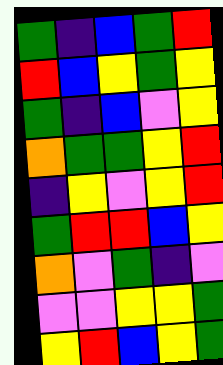[["green", "indigo", "blue", "green", "red"], ["red", "blue", "yellow", "green", "yellow"], ["green", "indigo", "blue", "violet", "yellow"], ["orange", "green", "green", "yellow", "red"], ["indigo", "yellow", "violet", "yellow", "red"], ["green", "red", "red", "blue", "yellow"], ["orange", "violet", "green", "indigo", "violet"], ["violet", "violet", "yellow", "yellow", "green"], ["yellow", "red", "blue", "yellow", "green"]]